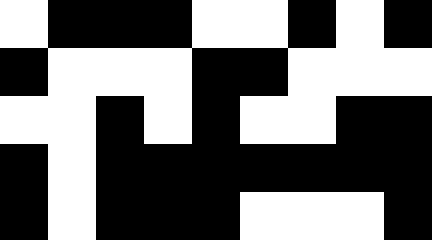[["white", "black", "black", "black", "white", "white", "black", "white", "black"], ["black", "white", "white", "white", "black", "black", "white", "white", "white"], ["white", "white", "black", "white", "black", "white", "white", "black", "black"], ["black", "white", "black", "black", "black", "black", "black", "black", "black"], ["black", "white", "black", "black", "black", "white", "white", "white", "black"]]